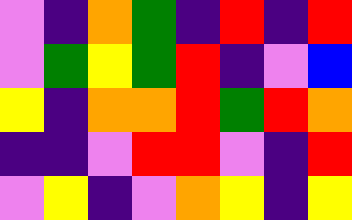[["violet", "indigo", "orange", "green", "indigo", "red", "indigo", "red"], ["violet", "green", "yellow", "green", "red", "indigo", "violet", "blue"], ["yellow", "indigo", "orange", "orange", "red", "green", "red", "orange"], ["indigo", "indigo", "violet", "red", "red", "violet", "indigo", "red"], ["violet", "yellow", "indigo", "violet", "orange", "yellow", "indigo", "yellow"]]